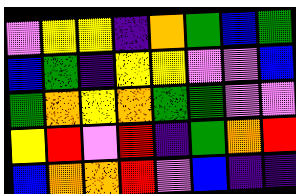[["violet", "yellow", "yellow", "indigo", "orange", "green", "blue", "green"], ["blue", "green", "indigo", "yellow", "yellow", "violet", "violet", "blue"], ["green", "orange", "yellow", "orange", "green", "green", "violet", "violet"], ["yellow", "red", "violet", "red", "indigo", "green", "orange", "red"], ["blue", "orange", "orange", "red", "violet", "blue", "indigo", "indigo"]]